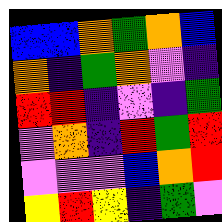[["blue", "blue", "orange", "green", "orange", "blue"], ["orange", "indigo", "green", "orange", "violet", "indigo"], ["red", "red", "indigo", "violet", "indigo", "green"], ["violet", "orange", "indigo", "red", "green", "red"], ["violet", "violet", "violet", "blue", "orange", "red"], ["yellow", "red", "yellow", "indigo", "green", "violet"]]